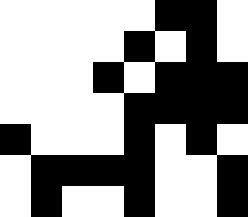[["white", "white", "white", "white", "white", "black", "black", "white"], ["white", "white", "white", "white", "black", "white", "black", "white"], ["white", "white", "white", "black", "white", "black", "black", "black"], ["white", "white", "white", "white", "black", "black", "black", "black"], ["black", "white", "white", "white", "black", "white", "black", "white"], ["white", "black", "black", "black", "black", "white", "white", "black"], ["white", "black", "white", "white", "black", "white", "white", "black"]]